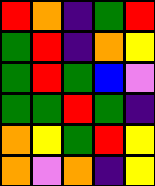[["red", "orange", "indigo", "green", "red"], ["green", "red", "indigo", "orange", "yellow"], ["green", "red", "green", "blue", "violet"], ["green", "green", "red", "green", "indigo"], ["orange", "yellow", "green", "red", "yellow"], ["orange", "violet", "orange", "indigo", "yellow"]]